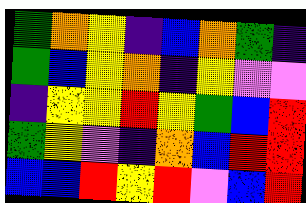[["green", "orange", "yellow", "indigo", "blue", "orange", "green", "indigo"], ["green", "blue", "yellow", "orange", "indigo", "yellow", "violet", "violet"], ["indigo", "yellow", "yellow", "red", "yellow", "green", "blue", "red"], ["green", "yellow", "violet", "indigo", "orange", "blue", "red", "red"], ["blue", "blue", "red", "yellow", "red", "violet", "blue", "red"]]